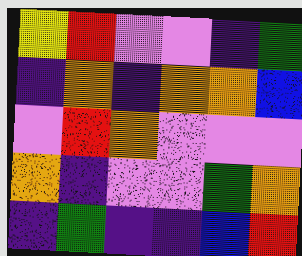[["yellow", "red", "violet", "violet", "indigo", "green"], ["indigo", "orange", "indigo", "orange", "orange", "blue"], ["violet", "red", "orange", "violet", "violet", "violet"], ["orange", "indigo", "violet", "violet", "green", "orange"], ["indigo", "green", "indigo", "indigo", "blue", "red"]]